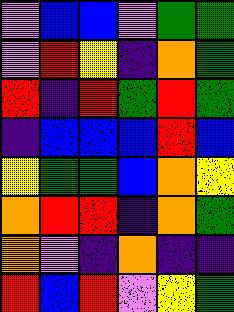[["violet", "blue", "blue", "violet", "green", "green"], ["violet", "red", "yellow", "indigo", "orange", "green"], ["red", "indigo", "red", "green", "red", "green"], ["indigo", "blue", "blue", "blue", "red", "blue"], ["yellow", "green", "green", "blue", "orange", "yellow"], ["orange", "red", "red", "indigo", "orange", "green"], ["orange", "violet", "indigo", "orange", "indigo", "indigo"], ["red", "blue", "red", "violet", "yellow", "green"]]